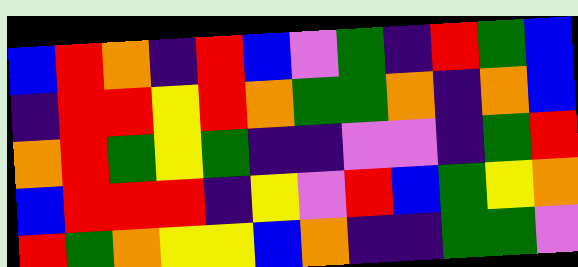[["blue", "red", "orange", "indigo", "red", "blue", "violet", "green", "indigo", "red", "green", "blue"], ["indigo", "red", "red", "yellow", "red", "orange", "green", "green", "orange", "indigo", "orange", "blue"], ["orange", "red", "green", "yellow", "green", "indigo", "indigo", "violet", "violet", "indigo", "green", "red"], ["blue", "red", "red", "red", "indigo", "yellow", "violet", "red", "blue", "green", "yellow", "orange"], ["red", "green", "orange", "yellow", "yellow", "blue", "orange", "indigo", "indigo", "green", "green", "violet"]]